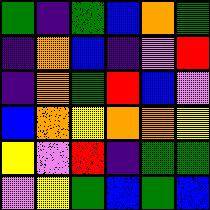[["green", "indigo", "green", "blue", "orange", "green"], ["indigo", "orange", "blue", "indigo", "violet", "red"], ["indigo", "orange", "green", "red", "blue", "violet"], ["blue", "orange", "yellow", "orange", "orange", "yellow"], ["yellow", "violet", "red", "indigo", "green", "green"], ["violet", "yellow", "green", "blue", "green", "blue"]]